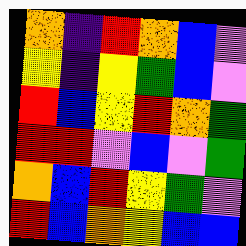[["orange", "indigo", "red", "orange", "blue", "violet"], ["yellow", "indigo", "yellow", "green", "blue", "violet"], ["red", "blue", "yellow", "red", "orange", "green"], ["red", "red", "violet", "blue", "violet", "green"], ["orange", "blue", "red", "yellow", "green", "violet"], ["red", "blue", "orange", "yellow", "blue", "blue"]]